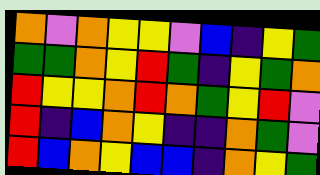[["orange", "violet", "orange", "yellow", "yellow", "violet", "blue", "indigo", "yellow", "green"], ["green", "green", "orange", "yellow", "red", "green", "indigo", "yellow", "green", "orange"], ["red", "yellow", "yellow", "orange", "red", "orange", "green", "yellow", "red", "violet"], ["red", "indigo", "blue", "orange", "yellow", "indigo", "indigo", "orange", "green", "violet"], ["red", "blue", "orange", "yellow", "blue", "blue", "indigo", "orange", "yellow", "green"]]